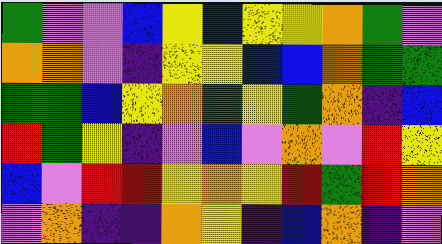[["green", "violet", "violet", "blue", "yellow", "blue", "yellow", "yellow", "orange", "green", "violet"], ["orange", "orange", "violet", "indigo", "yellow", "yellow", "blue", "blue", "orange", "green", "green"], ["green", "green", "blue", "yellow", "orange", "green", "yellow", "green", "orange", "indigo", "blue"], ["red", "green", "yellow", "indigo", "violet", "blue", "violet", "orange", "violet", "red", "yellow"], ["blue", "violet", "red", "red", "yellow", "orange", "yellow", "red", "green", "red", "orange"], ["violet", "orange", "indigo", "indigo", "orange", "yellow", "indigo", "blue", "orange", "indigo", "violet"]]